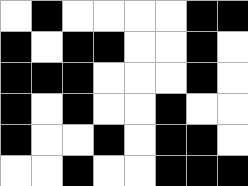[["white", "black", "white", "white", "white", "white", "black", "black"], ["black", "white", "black", "black", "white", "white", "black", "white"], ["black", "black", "black", "white", "white", "white", "black", "white"], ["black", "white", "black", "white", "white", "black", "white", "white"], ["black", "white", "white", "black", "white", "black", "black", "white"], ["white", "white", "black", "white", "white", "black", "black", "black"]]